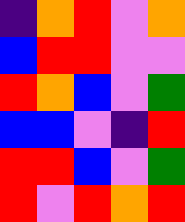[["indigo", "orange", "red", "violet", "orange"], ["blue", "red", "red", "violet", "violet"], ["red", "orange", "blue", "violet", "green"], ["blue", "blue", "violet", "indigo", "red"], ["red", "red", "blue", "violet", "green"], ["red", "violet", "red", "orange", "red"]]